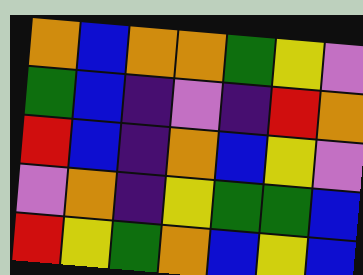[["orange", "blue", "orange", "orange", "green", "yellow", "violet"], ["green", "blue", "indigo", "violet", "indigo", "red", "orange"], ["red", "blue", "indigo", "orange", "blue", "yellow", "violet"], ["violet", "orange", "indigo", "yellow", "green", "green", "blue"], ["red", "yellow", "green", "orange", "blue", "yellow", "blue"]]